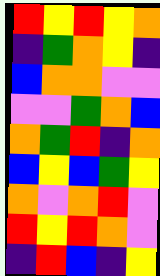[["red", "yellow", "red", "yellow", "orange"], ["indigo", "green", "orange", "yellow", "indigo"], ["blue", "orange", "orange", "violet", "violet"], ["violet", "violet", "green", "orange", "blue"], ["orange", "green", "red", "indigo", "orange"], ["blue", "yellow", "blue", "green", "yellow"], ["orange", "violet", "orange", "red", "violet"], ["red", "yellow", "red", "orange", "violet"], ["indigo", "red", "blue", "indigo", "yellow"]]